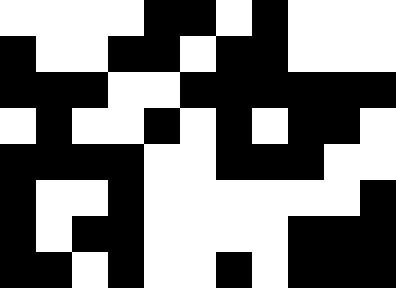[["white", "white", "white", "white", "black", "black", "white", "black", "white", "white", "white"], ["black", "white", "white", "black", "black", "white", "black", "black", "white", "white", "white"], ["black", "black", "black", "white", "white", "black", "black", "black", "black", "black", "black"], ["white", "black", "white", "white", "black", "white", "black", "white", "black", "black", "white"], ["black", "black", "black", "black", "white", "white", "black", "black", "black", "white", "white"], ["black", "white", "white", "black", "white", "white", "white", "white", "white", "white", "black"], ["black", "white", "black", "black", "white", "white", "white", "white", "black", "black", "black"], ["black", "black", "white", "black", "white", "white", "black", "white", "black", "black", "black"]]